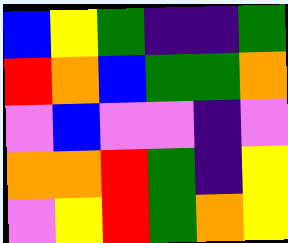[["blue", "yellow", "green", "indigo", "indigo", "green"], ["red", "orange", "blue", "green", "green", "orange"], ["violet", "blue", "violet", "violet", "indigo", "violet"], ["orange", "orange", "red", "green", "indigo", "yellow"], ["violet", "yellow", "red", "green", "orange", "yellow"]]